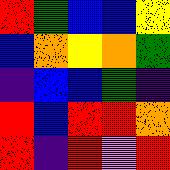[["red", "green", "blue", "blue", "yellow"], ["blue", "orange", "yellow", "orange", "green"], ["indigo", "blue", "blue", "green", "indigo"], ["red", "blue", "red", "red", "orange"], ["red", "indigo", "red", "violet", "red"]]